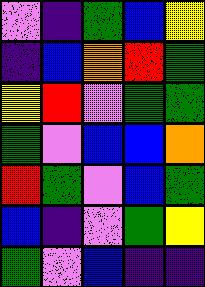[["violet", "indigo", "green", "blue", "yellow"], ["indigo", "blue", "orange", "red", "green"], ["yellow", "red", "violet", "green", "green"], ["green", "violet", "blue", "blue", "orange"], ["red", "green", "violet", "blue", "green"], ["blue", "indigo", "violet", "green", "yellow"], ["green", "violet", "blue", "indigo", "indigo"]]